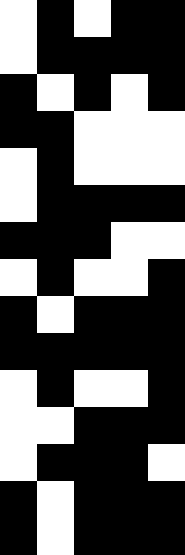[["white", "black", "white", "black", "black"], ["white", "black", "black", "black", "black"], ["black", "white", "black", "white", "black"], ["black", "black", "white", "white", "white"], ["white", "black", "white", "white", "white"], ["white", "black", "black", "black", "black"], ["black", "black", "black", "white", "white"], ["white", "black", "white", "white", "black"], ["black", "white", "black", "black", "black"], ["black", "black", "black", "black", "black"], ["white", "black", "white", "white", "black"], ["white", "white", "black", "black", "black"], ["white", "black", "black", "black", "white"], ["black", "white", "black", "black", "black"], ["black", "white", "black", "black", "black"]]